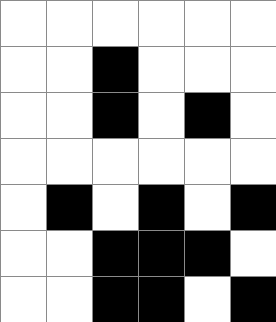[["white", "white", "white", "white", "white", "white"], ["white", "white", "black", "white", "white", "white"], ["white", "white", "black", "white", "black", "white"], ["white", "white", "white", "white", "white", "white"], ["white", "black", "white", "black", "white", "black"], ["white", "white", "black", "black", "black", "white"], ["white", "white", "black", "black", "white", "black"]]